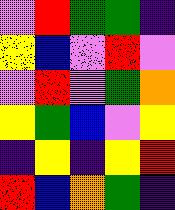[["violet", "red", "green", "green", "indigo"], ["yellow", "blue", "violet", "red", "violet"], ["violet", "red", "violet", "green", "orange"], ["yellow", "green", "blue", "violet", "yellow"], ["indigo", "yellow", "indigo", "yellow", "red"], ["red", "blue", "orange", "green", "indigo"]]